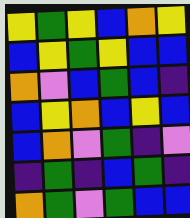[["yellow", "green", "yellow", "blue", "orange", "yellow"], ["blue", "yellow", "green", "yellow", "blue", "blue"], ["orange", "violet", "blue", "green", "blue", "indigo"], ["blue", "yellow", "orange", "blue", "yellow", "blue"], ["blue", "orange", "violet", "green", "indigo", "violet"], ["indigo", "green", "indigo", "blue", "green", "indigo"], ["orange", "green", "violet", "green", "blue", "blue"]]